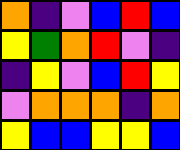[["orange", "indigo", "violet", "blue", "red", "blue"], ["yellow", "green", "orange", "red", "violet", "indigo"], ["indigo", "yellow", "violet", "blue", "red", "yellow"], ["violet", "orange", "orange", "orange", "indigo", "orange"], ["yellow", "blue", "blue", "yellow", "yellow", "blue"]]